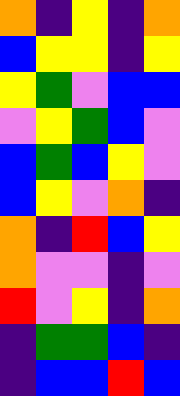[["orange", "indigo", "yellow", "indigo", "orange"], ["blue", "yellow", "yellow", "indigo", "yellow"], ["yellow", "green", "violet", "blue", "blue"], ["violet", "yellow", "green", "blue", "violet"], ["blue", "green", "blue", "yellow", "violet"], ["blue", "yellow", "violet", "orange", "indigo"], ["orange", "indigo", "red", "blue", "yellow"], ["orange", "violet", "violet", "indigo", "violet"], ["red", "violet", "yellow", "indigo", "orange"], ["indigo", "green", "green", "blue", "indigo"], ["indigo", "blue", "blue", "red", "blue"]]